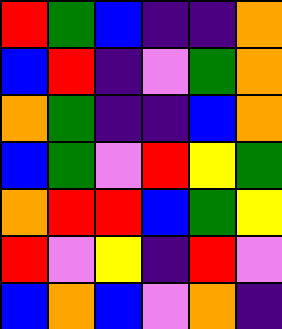[["red", "green", "blue", "indigo", "indigo", "orange"], ["blue", "red", "indigo", "violet", "green", "orange"], ["orange", "green", "indigo", "indigo", "blue", "orange"], ["blue", "green", "violet", "red", "yellow", "green"], ["orange", "red", "red", "blue", "green", "yellow"], ["red", "violet", "yellow", "indigo", "red", "violet"], ["blue", "orange", "blue", "violet", "orange", "indigo"]]